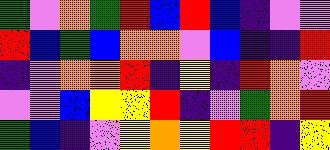[["green", "violet", "orange", "green", "red", "blue", "red", "blue", "indigo", "violet", "violet"], ["red", "blue", "green", "blue", "orange", "orange", "violet", "blue", "indigo", "indigo", "red"], ["indigo", "violet", "orange", "orange", "red", "indigo", "yellow", "indigo", "red", "orange", "violet"], ["violet", "violet", "blue", "yellow", "yellow", "red", "indigo", "violet", "green", "orange", "red"], ["green", "blue", "indigo", "violet", "yellow", "orange", "yellow", "red", "red", "indigo", "yellow"]]